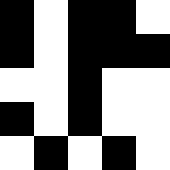[["black", "white", "black", "black", "white"], ["black", "white", "black", "black", "black"], ["white", "white", "black", "white", "white"], ["black", "white", "black", "white", "white"], ["white", "black", "white", "black", "white"]]